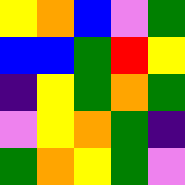[["yellow", "orange", "blue", "violet", "green"], ["blue", "blue", "green", "red", "yellow"], ["indigo", "yellow", "green", "orange", "green"], ["violet", "yellow", "orange", "green", "indigo"], ["green", "orange", "yellow", "green", "violet"]]